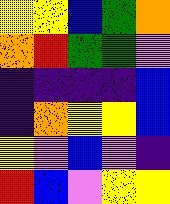[["yellow", "yellow", "blue", "green", "orange"], ["orange", "red", "green", "green", "violet"], ["indigo", "indigo", "indigo", "indigo", "blue"], ["indigo", "orange", "yellow", "yellow", "blue"], ["yellow", "violet", "blue", "violet", "indigo"], ["red", "blue", "violet", "yellow", "yellow"]]